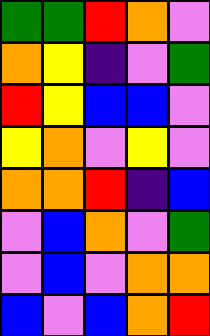[["green", "green", "red", "orange", "violet"], ["orange", "yellow", "indigo", "violet", "green"], ["red", "yellow", "blue", "blue", "violet"], ["yellow", "orange", "violet", "yellow", "violet"], ["orange", "orange", "red", "indigo", "blue"], ["violet", "blue", "orange", "violet", "green"], ["violet", "blue", "violet", "orange", "orange"], ["blue", "violet", "blue", "orange", "red"]]